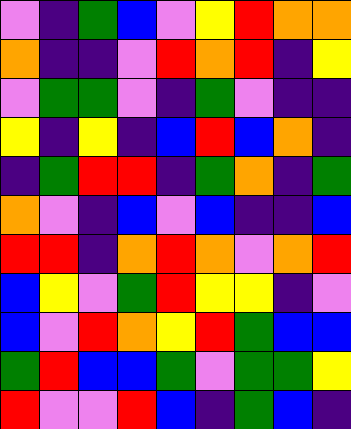[["violet", "indigo", "green", "blue", "violet", "yellow", "red", "orange", "orange"], ["orange", "indigo", "indigo", "violet", "red", "orange", "red", "indigo", "yellow"], ["violet", "green", "green", "violet", "indigo", "green", "violet", "indigo", "indigo"], ["yellow", "indigo", "yellow", "indigo", "blue", "red", "blue", "orange", "indigo"], ["indigo", "green", "red", "red", "indigo", "green", "orange", "indigo", "green"], ["orange", "violet", "indigo", "blue", "violet", "blue", "indigo", "indigo", "blue"], ["red", "red", "indigo", "orange", "red", "orange", "violet", "orange", "red"], ["blue", "yellow", "violet", "green", "red", "yellow", "yellow", "indigo", "violet"], ["blue", "violet", "red", "orange", "yellow", "red", "green", "blue", "blue"], ["green", "red", "blue", "blue", "green", "violet", "green", "green", "yellow"], ["red", "violet", "violet", "red", "blue", "indigo", "green", "blue", "indigo"]]